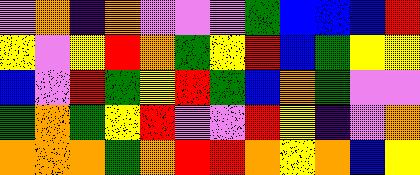[["violet", "orange", "indigo", "orange", "violet", "violet", "violet", "green", "blue", "blue", "blue", "red"], ["yellow", "violet", "yellow", "red", "orange", "green", "yellow", "red", "blue", "green", "yellow", "yellow"], ["blue", "violet", "red", "green", "yellow", "red", "green", "blue", "orange", "green", "violet", "violet"], ["green", "orange", "green", "yellow", "red", "violet", "violet", "red", "yellow", "indigo", "violet", "orange"], ["orange", "orange", "orange", "green", "orange", "red", "red", "orange", "yellow", "orange", "blue", "yellow"]]